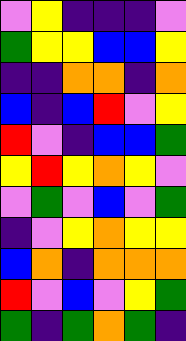[["violet", "yellow", "indigo", "indigo", "indigo", "violet"], ["green", "yellow", "yellow", "blue", "blue", "yellow"], ["indigo", "indigo", "orange", "orange", "indigo", "orange"], ["blue", "indigo", "blue", "red", "violet", "yellow"], ["red", "violet", "indigo", "blue", "blue", "green"], ["yellow", "red", "yellow", "orange", "yellow", "violet"], ["violet", "green", "violet", "blue", "violet", "green"], ["indigo", "violet", "yellow", "orange", "yellow", "yellow"], ["blue", "orange", "indigo", "orange", "orange", "orange"], ["red", "violet", "blue", "violet", "yellow", "green"], ["green", "indigo", "green", "orange", "green", "indigo"]]